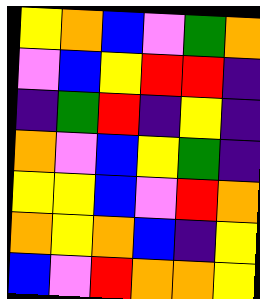[["yellow", "orange", "blue", "violet", "green", "orange"], ["violet", "blue", "yellow", "red", "red", "indigo"], ["indigo", "green", "red", "indigo", "yellow", "indigo"], ["orange", "violet", "blue", "yellow", "green", "indigo"], ["yellow", "yellow", "blue", "violet", "red", "orange"], ["orange", "yellow", "orange", "blue", "indigo", "yellow"], ["blue", "violet", "red", "orange", "orange", "yellow"]]